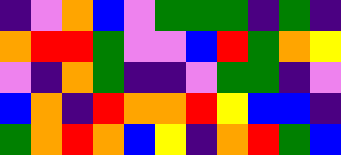[["indigo", "violet", "orange", "blue", "violet", "green", "green", "green", "indigo", "green", "indigo"], ["orange", "red", "red", "green", "violet", "violet", "blue", "red", "green", "orange", "yellow"], ["violet", "indigo", "orange", "green", "indigo", "indigo", "violet", "green", "green", "indigo", "violet"], ["blue", "orange", "indigo", "red", "orange", "orange", "red", "yellow", "blue", "blue", "indigo"], ["green", "orange", "red", "orange", "blue", "yellow", "indigo", "orange", "red", "green", "blue"]]